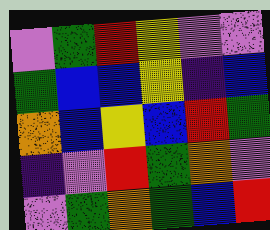[["violet", "green", "red", "yellow", "violet", "violet"], ["green", "blue", "blue", "yellow", "indigo", "blue"], ["orange", "blue", "yellow", "blue", "red", "green"], ["indigo", "violet", "red", "green", "orange", "violet"], ["violet", "green", "orange", "green", "blue", "red"]]